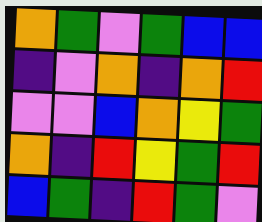[["orange", "green", "violet", "green", "blue", "blue"], ["indigo", "violet", "orange", "indigo", "orange", "red"], ["violet", "violet", "blue", "orange", "yellow", "green"], ["orange", "indigo", "red", "yellow", "green", "red"], ["blue", "green", "indigo", "red", "green", "violet"]]